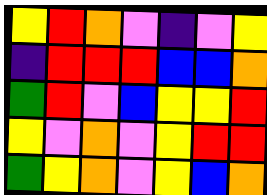[["yellow", "red", "orange", "violet", "indigo", "violet", "yellow"], ["indigo", "red", "red", "red", "blue", "blue", "orange"], ["green", "red", "violet", "blue", "yellow", "yellow", "red"], ["yellow", "violet", "orange", "violet", "yellow", "red", "red"], ["green", "yellow", "orange", "violet", "yellow", "blue", "orange"]]